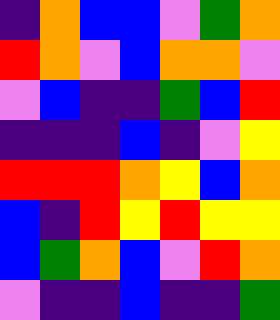[["indigo", "orange", "blue", "blue", "violet", "green", "orange"], ["red", "orange", "violet", "blue", "orange", "orange", "violet"], ["violet", "blue", "indigo", "indigo", "green", "blue", "red"], ["indigo", "indigo", "indigo", "blue", "indigo", "violet", "yellow"], ["red", "red", "red", "orange", "yellow", "blue", "orange"], ["blue", "indigo", "red", "yellow", "red", "yellow", "yellow"], ["blue", "green", "orange", "blue", "violet", "red", "orange"], ["violet", "indigo", "indigo", "blue", "indigo", "indigo", "green"]]